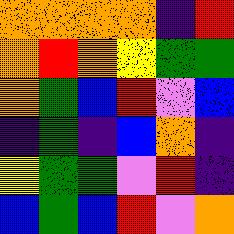[["orange", "orange", "orange", "orange", "indigo", "red"], ["orange", "red", "orange", "yellow", "green", "green"], ["orange", "green", "blue", "red", "violet", "blue"], ["indigo", "green", "indigo", "blue", "orange", "indigo"], ["yellow", "green", "green", "violet", "red", "indigo"], ["blue", "green", "blue", "red", "violet", "orange"]]